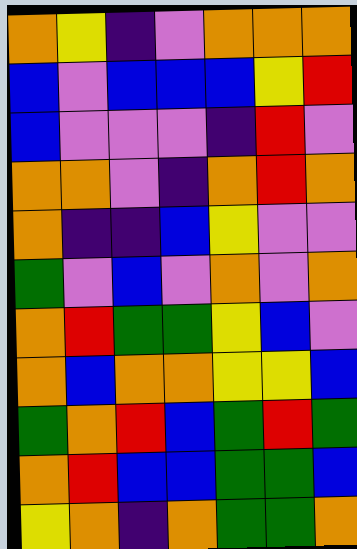[["orange", "yellow", "indigo", "violet", "orange", "orange", "orange"], ["blue", "violet", "blue", "blue", "blue", "yellow", "red"], ["blue", "violet", "violet", "violet", "indigo", "red", "violet"], ["orange", "orange", "violet", "indigo", "orange", "red", "orange"], ["orange", "indigo", "indigo", "blue", "yellow", "violet", "violet"], ["green", "violet", "blue", "violet", "orange", "violet", "orange"], ["orange", "red", "green", "green", "yellow", "blue", "violet"], ["orange", "blue", "orange", "orange", "yellow", "yellow", "blue"], ["green", "orange", "red", "blue", "green", "red", "green"], ["orange", "red", "blue", "blue", "green", "green", "blue"], ["yellow", "orange", "indigo", "orange", "green", "green", "orange"]]